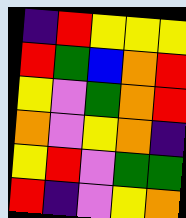[["indigo", "red", "yellow", "yellow", "yellow"], ["red", "green", "blue", "orange", "red"], ["yellow", "violet", "green", "orange", "red"], ["orange", "violet", "yellow", "orange", "indigo"], ["yellow", "red", "violet", "green", "green"], ["red", "indigo", "violet", "yellow", "orange"]]